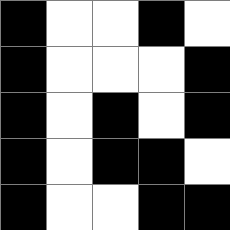[["black", "white", "white", "black", "white"], ["black", "white", "white", "white", "black"], ["black", "white", "black", "white", "black"], ["black", "white", "black", "black", "white"], ["black", "white", "white", "black", "black"]]